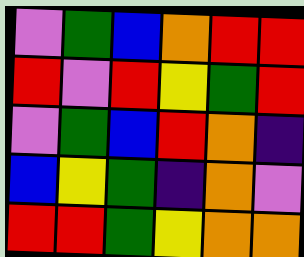[["violet", "green", "blue", "orange", "red", "red"], ["red", "violet", "red", "yellow", "green", "red"], ["violet", "green", "blue", "red", "orange", "indigo"], ["blue", "yellow", "green", "indigo", "orange", "violet"], ["red", "red", "green", "yellow", "orange", "orange"]]